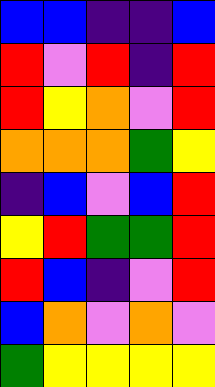[["blue", "blue", "indigo", "indigo", "blue"], ["red", "violet", "red", "indigo", "red"], ["red", "yellow", "orange", "violet", "red"], ["orange", "orange", "orange", "green", "yellow"], ["indigo", "blue", "violet", "blue", "red"], ["yellow", "red", "green", "green", "red"], ["red", "blue", "indigo", "violet", "red"], ["blue", "orange", "violet", "orange", "violet"], ["green", "yellow", "yellow", "yellow", "yellow"]]